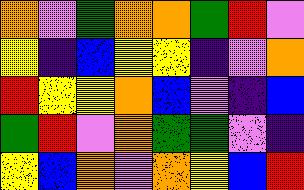[["orange", "violet", "green", "orange", "orange", "green", "red", "violet"], ["yellow", "indigo", "blue", "yellow", "yellow", "indigo", "violet", "orange"], ["red", "yellow", "yellow", "orange", "blue", "violet", "indigo", "blue"], ["green", "red", "violet", "orange", "green", "green", "violet", "indigo"], ["yellow", "blue", "orange", "violet", "orange", "yellow", "blue", "red"]]